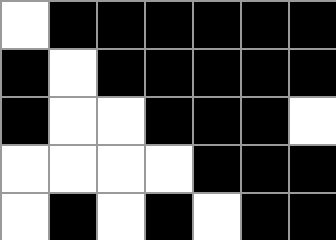[["white", "black", "black", "black", "black", "black", "black"], ["black", "white", "black", "black", "black", "black", "black"], ["black", "white", "white", "black", "black", "black", "white"], ["white", "white", "white", "white", "black", "black", "black"], ["white", "black", "white", "black", "white", "black", "black"]]